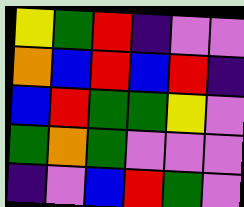[["yellow", "green", "red", "indigo", "violet", "violet"], ["orange", "blue", "red", "blue", "red", "indigo"], ["blue", "red", "green", "green", "yellow", "violet"], ["green", "orange", "green", "violet", "violet", "violet"], ["indigo", "violet", "blue", "red", "green", "violet"]]